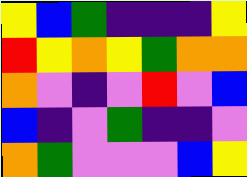[["yellow", "blue", "green", "indigo", "indigo", "indigo", "yellow"], ["red", "yellow", "orange", "yellow", "green", "orange", "orange"], ["orange", "violet", "indigo", "violet", "red", "violet", "blue"], ["blue", "indigo", "violet", "green", "indigo", "indigo", "violet"], ["orange", "green", "violet", "violet", "violet", "blue", "yellow"]]